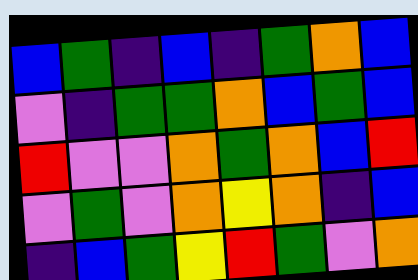[["blue", "green", "indigo", "blue", "indigo", "green", "orange", "blue"], ["violet", "indigo", "green", "green", "orange", "blue", "green", "blue"], ["red", "violet", "violet", "orange", "green", "orange", "blue", "red"], ["violet", "green", "violet", "orange", "yellow", "orange", "indigo", "blue"], ["indigo", "blue", "green", "yellow", "red", "green", "violet", "orange"]]